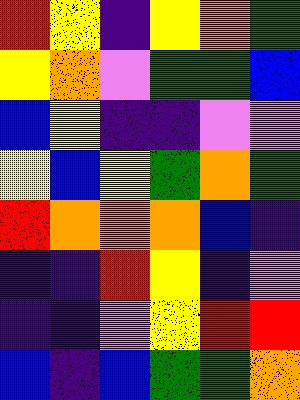[["red", "yellow", "indigo", "yellow", "orange", "green"], ["yellow", "orange", "violet", "green", "green", "blue"], ["blue", "yellow", "indigo", "indigo", "violet", "violet"], ["yellow", "blue", "yellow", "green", "orange", "green"], ["red", "orange", "orange", "orange", "blue", "indigo"], ["indigo", "indigo", "red", "yellow", "indigo", "violet"], ["indigo", "indigo", "violet", "yellow", "red", "red"], ["blue", "indigo", "blue", "green", "green", "orange"]]